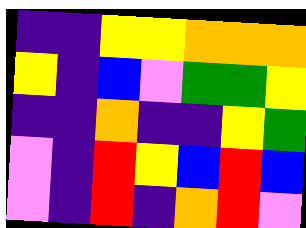[["indigo", "indigo", "yellow", "yellow", "orange", "orange", "orange"], ["yellow", "indigo", "blue", "violet", "green", "green", "yellow"], ["indigo", "indigo", "orange", "indigo", "indigo", "yellow", "green"], ["violet", "indigo", "red", "yellow", "blue", "red", "blue"], ["violet", "indigo", "red", "indigo", "orange", "red", "violet"]]